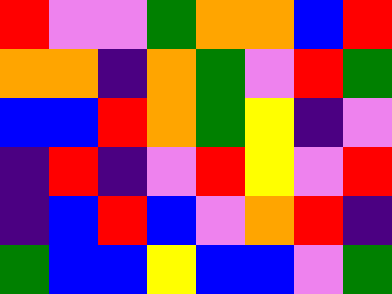[["red", "violet", "violet", "green", "orange", "orange", "blue", "red"], ["orange", "orange", "indigo", "orange", "green", "violet", "red", "green"], ["blue", "blue", "red", "orange", "green", "yellow", "indigo", "violet"], ["indigo", "red", "indigo", "violet", "red", "yellow", "violet", "red"], ["indigo", "blue", "red", "blue", "violet", "orange", "red", "indigo"], ["green", "blue", "blue", "yellow", "blue", "blue", "violet", "green"]]